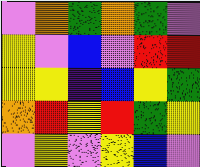[["violet", "orange", "green", "orange", "green", "violet"], ["yellow", "violet", "blue", "violet", "red", "red"], ["yellow", "yellow", "indigo", "blue", "yellow", "green"], ["orange", "red", "yellow", "red", "green", "yellow"], ["violet", "yellow", "violet", "yellow", "blue", "violet"]]